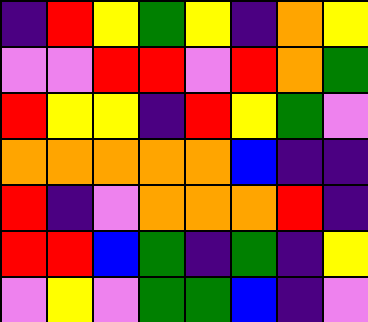[["indigo", "red", "yellow", "green", "yellow", "indigo", "orange", "yellow"], ["violet", "violet", "red", "red", "violet", "red", "orange", "green"], ["red", "yellow", "yellow", "indigo", "red", "yellow", "green", "violet"], ["orange", "orange", "orange", "orange", "orange", "blue", "indigo", "indigo"], ["red", "indigo", "violet", "orange", "orange", "orange", "red", "indigo"], ["red", "red", "blue", "green", "indigo", "green", "indigo", "yellow"], ["violet", "yellow", "violet", "green", "green", "blue", "indigo", "violet"]]